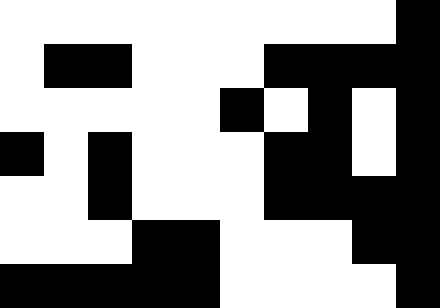[["white", "white", "white", "white", "white", "white", "white", "white", "white", "black"], ["white", "black", "black", "white", "white", "white", "black", "black", "black", "black"], ["white", "white", "white", "white", "white", "black", "white", "black", "white", "black"], ["black", "white", "black", "white", "white", "white", "black", "black", "white", "black"], ["white", "white", "black", "white", "white", "white", "black", "black", "black", "black"], ["white", "white", "white", "black", "black", "white", "white", "white", "black", "black"], ["black", "black", "black", "black", "black", "white", "white", "white", "white", "black"]]